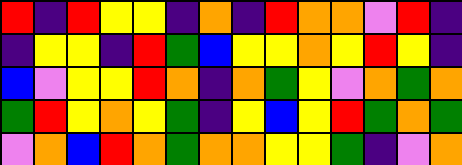[["red", "indigo", "red", "yellow", "yellow", "indigo", "orange", "indigo", "red", "orange", "orange", "violet", "red", "indigo"], ["indigo", "yellow", "yellow", "indigo", "red", "green", "blue", "yellow", "yellow", "orange", "yellow", "red", "yellow", "indigo"], ["blue", "violet", "yellow", "yellow", "red", "orange", "indigo", "orange", "green", "yellow", "violet", "orange", "green", "orange"], ["green", "red", "yellow", "orange", "yellow", "green", "indigo", "yellow", "blue", "yellow", "red", "green", "orange", "green"], ["violet", "orange", "blue", "red", "orange", "green", "orange", "orange", "yellow", "yellow", "green", "indigo", "violet", "orange"]]